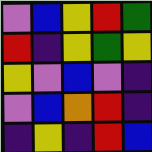[["violet", "blue", "yellow", "red", "green"], ["red", "indigo", "yellow", "green", "yellow"], ["yellow", "violet", "blue", "violet", "indigo"], ["violet", "blue", "orange", "red", "indigo"], ["indigo", "yellow", "indigo", "red", "blue"]]